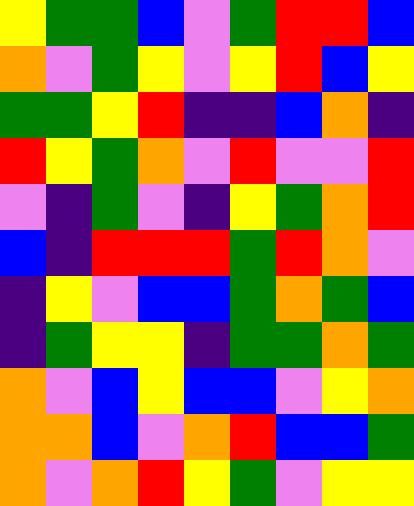[["yellow", "green", "green", "blue", "violet", "green", "red", "red", "blue"], ["orange", "violet", "green", "yellow", "violet", "yellow", "red", "blue", "yellow"], ["green", "green", "yellow", "red", "indigo", "indigo", "blue", "orange", "indigo"], ["red", "yellow", "green", "orange", "violet", "red", "violet", "violet", "red"], ["violet", "indigo", "green", "violet", "indigo", "yellow", "green", "orange", "red"], ["blue", "indigo", "red", "red", "red", "green", "red", "orange", "violet"], ["indigo", "yellow", "violet", "blue", "blue", "green", "orange", "green", "blue"], ["indigo", "green", "yellow", "yellow", "indigo", "green", "green", "orange", "green"], ["orange", "violet", "blue", "yellow", "blue", "blue", "violet", "yellow", "orange"], ["orange", "orange", "blue", "violet", "orange", "red", "blue", "blue", "green"], ["orange", "violet", "orange", "red", "yellow", "green", "violet", "yellow", "yellow"]]